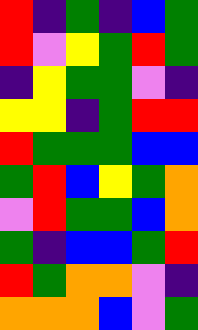[["red", "indigo", "green", "indigo", "blue", "green"], ["red", "violet", "yellow", "green", "red", "green"], ["indigo", "yellow", "green", "green", "violet", "indigo"], ["yellow", "yellow", "indigo", "green", "red", "red"], ["red", "green", "green", "green", "blue", "blue"], ["green", "red", "blue", "yellow", "green", "orange"], ["violet", "red", "green", "green", "blue", "orange"], ["green", "indigo", "blue", "blue", "green", "red"], ["red", "green", "orange", "orange", "violet", "indigo"], ["orange", "orange", "orange", "blue", "violet", "green"]]